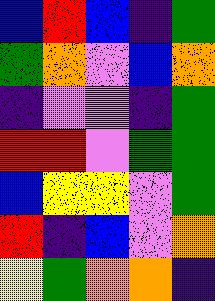[["blue", "red", "blue", "indigo", "green"], ["green", "orange", "violet", "blue", "orange"], ["indigo", "violet", "violet", "indigo", "green"], ["red", "red", "violet", "green", "green"], ["blue", "yellow", "yellow", "violet", "green"], ["red", "indigo", "blue", "violet", "orange"], ["yellow", "green", "orange", "orange", "indigo"]]